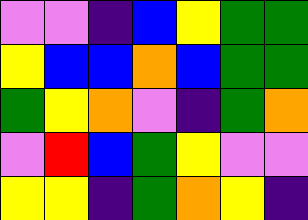[["violet", "violet", "indigo", "blue", "yellow", "green", "green"], ["yellow", "blue", "blue", "orange", "blue", "green", "green"], ["green", "yellow", "orange", "violet", "indigo", "green", "orange"], ["violet", "red", "blue", "green", "yellow", "violet", "violet"], ["yellow", "yellow", "indigo", "green", "orange", "yellow", "indigo"]]